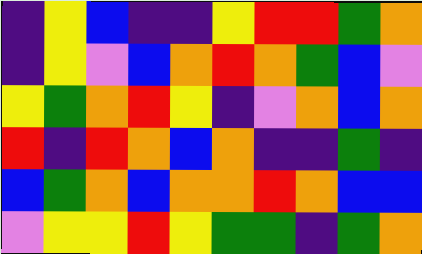[["indigo", "yellow", "blue", "indigo", "indigo", "yellow", "red", "red", "green", "orange"], ["indigo", "yellow", "violet", "blue", "orange", "red", "orange", "green", "blue", "violet"], ["yellow", "green", "orange", "red", "yellow", "indigo", "violet", "orange", "blue", "orange"], ["red", "indigo", "red", "orange", "blue", "orange", "indigo", "indigo", "green", "indigo"], ["blue", "green", "orange", "blue", "orange", "orange", "red", "orange", "blue", "blue"], ["violet", "yellow", "yellow", "red", "yellow", "green", "green", "indigo", "green", "orange"]]